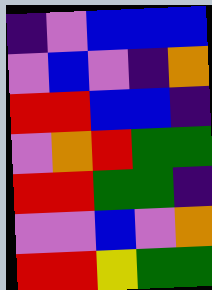[["indigo", "violet", "blue", "blue", "blue"], ["violet", "blue", "violet", "indigo", "orange"], ["red", "red", "blue", "blue", "indigo"], ["violet", "orange", "red", "green", "green"], ["red", "red", "green", "green", "indigo"], ["violet", "violet", "blue", "violet", "orange"], ["red", "red", "yellow", "green", "green"]]